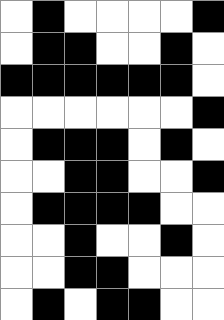[["white", "black", "white", "white", "white", "white", "black"], ["white", "black", "black", "white", "white", "black", "white"], ["black", "black", "black", "black", "black", "black", "white"], ["white", "white", "white", "white", "white", "white", "black"], ["white", "black", "black", "black", "white", "black", "white"], ["white", "white", "black", "black", "white", "white", "black"], ["white", "black", "black", "black", "black", "white", "white"], ["white", "white", "black", "white", "white", "black", "white"], ["white", "white", "black", "black", "white", "white", "white"], ["white", "black", "white", "black", "black", "white", "white"]]